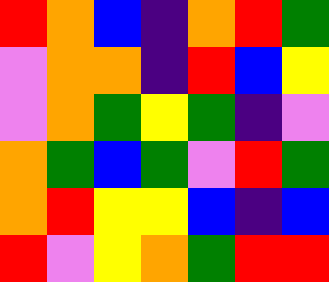[["red", "orange", "blue", "indigo", "orange", "red", "green"], ["violet", "orange", "orange", "indigo", "red", "blue", "yellow"], ["violet", "orange", "green", "yellow", "green", "indigo", "violet"], ["orange", "green", "blue", "green", "violet", "red", "green"], ["orange", "red", "yellow", "yellow", "blue", "indigo", "blue"], ["red", "violet", "yellow", "orange", "green", "red", "red"]]